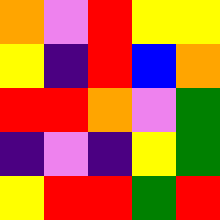[["orange", "violet", "red", "yellow", "yellow"], ["yellow", "indigo", "red", "blue", "orange"], ["red", "red", "orange", "violet", "green"], ["indigo", "violet", "indigo", "yellow", "green"], ["yellow", "red", "red", "green", "red"]]